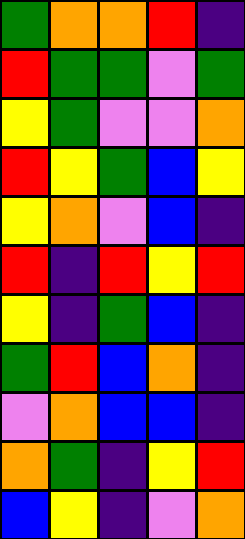[["green", "orange", "orange", "red", "indigo"], ["red", "green", "green", "violet", "green"], ["yellow", "green", "violet", "violet", "orange"], ["red", "yellow", "green", "blue", "yellow"], ["yellow", "orange", "violet", "blue", "indigo"], ["red", "indigo", "red", "yellow", "red"], ["yellow", "indigo", "green", "blue", "indigo"], ["green", "red", "blue", "orange", "indigo"], ["violet", "orange", "blue", "blue", "indigo"], ["orange", "green", "indigo", "yellow", "red"], ["blue", "yellow", "indigo", "violet", "orange"]]